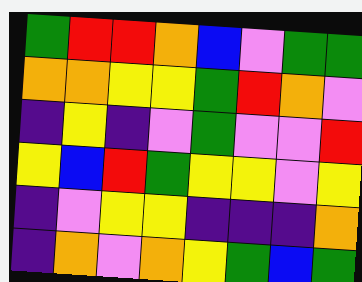[["green", "red", "red", "orange", "blue", "violet", "green", "green"], ["orange", "orange", "yellow", "yellow", "green", "red", "orange", "violet"], ["indigo", "yellow", "indigo", "violet", "green", "violet", "violet", "red"], ["yellow", "blue", "red", "green", "yellow", "yellow", "violet", "yellow"], ["indigo", "violet", "yellow", "yellow", "indigo", "indigo", "indigo", "orange"], ["indigo", "orange", "violet", "orange", "yellow", "green", "blue", "green"]]